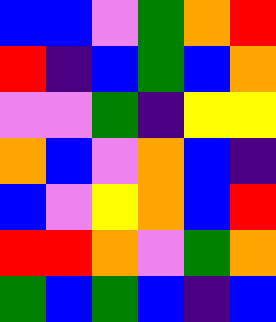[["blue", "blue", "violet", "green", "orange", "red"], ["red", "indigo", "blue", "green", "blue", "orange"], ["violet", "violet", "green", "indigo", "yellow", "yellow"], ["orange", "blue", "violet", "orange", "blue", "indigo"], ["blue", "violet", "yellow", "orange", "blue", "red"], ["red", "red", "orange", "violet", "green", "orange"], ["green", "blue", "green", "blue", "indigo", "blue"]]